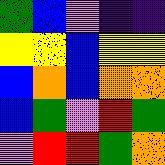[["green", "blue", "violet", "indigo", "indigo"], ["yellow", "yellow", "blue", "yellow", "yellow"], ["blue", "orange", "blue", "orange", "orange"], ["blue", "green", "violet", "red", "green"], ["violet", "red", "red", "green", "orange"]]